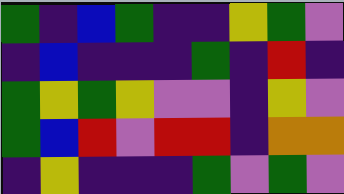[["green", "indigo", "blue", "green", "indigo", "indigo", "yellow", "green", "violet"], ["indigo", "blue", "indigo", "indigo", "indigo", "green", "indigo", "red", "indigo"], ["green", "yellow", "green", "yellow", "violet", "violet", "indigo", "yellow", "violet"], ["green", "blue", "red", "violet", "red", "red", "indigo", "orange", "orange"], ["indigo", "yellow", "indigo", "indigo", "indigo", "green", "violet", "green", "violet"]]